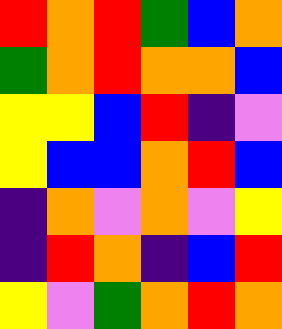[["red", "orange", "red", "green", "blue", "orange"], ["green", "orange", "red", "orange", "orange", "blue"], ["yellow", "yellow", "blue", "red", "indigo", "violet"], ["yellow", "blue", "blue", "orange", "red", "blue"], ["indigo", "orange", "violet", "orange", "violet", "yellow"], ["indigo", "red", "orange", "indigo", "blue", "red"], ["yellow", "violet", "green", "orange", "red", "orange"]]